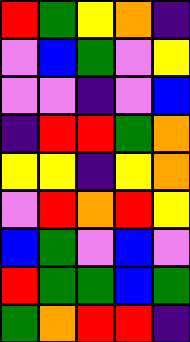[["red", "green", "yellow", "orange", "indigo"], ["violet", "blue", "green", "violet", "yellow"], ["violet", "violet", "indigo", "violet", "blue"], ["indigo", "red", "red", "green", "orange"], ["yellow", "yellow", "indigo", "yellow", "orange"], ["violet", "red", "orange", "red", "yellow"], ["blue", "green", "violet", "blue", "violet"], ["red", "green", "green", "blue", "green"], ["green", "orange", "red", "red", "indigo"]]